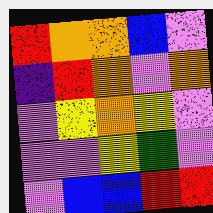[["red", "orange", "orange", "blue", "violet"], ["indigo", "red", "orange", "violet", "orange"], ["violet", "yellow", "orange", "yellow", "violet"], ["violet", "violet", "yellow", "green", "violet"], ["violet", "blue", "blue", "red", "red"]]